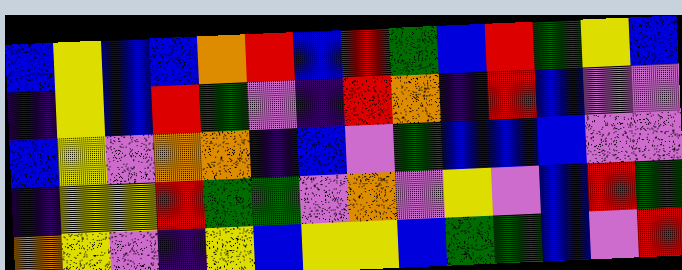[["blue", "yellow", "blue", "blue", "orange", "red", "blue", "red", "green", "blue", "red", "green", "yellow", "blue"], ["indigo", "yellow", "blue", "red", "green", "violet", "indigo", "red", "orange", "indigo", "red", "blue", "violet", "violet"], ["blue", "yellow", "violet", "orange", "orange", "indigo", "blue", "violet", "green", "blue", "blue", "blue", "violet", "violet"], ["indigo", "yellow", "yellow", "red", "green", "green", "violet", "orange", "violet", "yellow", "violet", "blue", "red", "green"], ["orange", "yellow", "violet", "indigo", "yellow", "blue", "yellow", "yellow", "blue", "green", "green", "blue", "violet", "red"]]